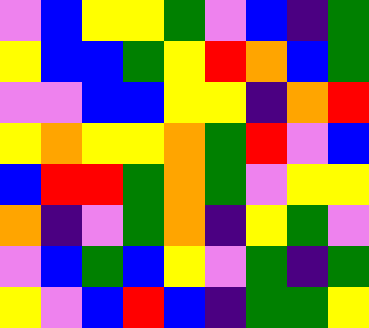[["violet", "blue", "yellow", "yellow", "green", "violet", "blue", "indigo", "green"], ["yellow", "blue", "blue", "green", "yellow", "red", "orange", "blue", "green"], ["violet", "violet", "blue", "blue", "yellow", "yellow", "indigo", "orange", "red"], ["yellow", "orange", "yellow", "yellow", "orange", "green", "red", "violet", "blue"], ["blue", "red", "red", "green", "orange", "green", "violet", "yellow", "yellow"], ["orange", "indigo", "violet", "green", "orange", "indigo", "yellow", "green", "violet"], ["violet", "blue", "green", "blue", "yellow", "violet", "green", "indigo", "green"], ["yellow", "violet", "blue", "red", "blue", "indigo", "green", "green", "yellow"]]